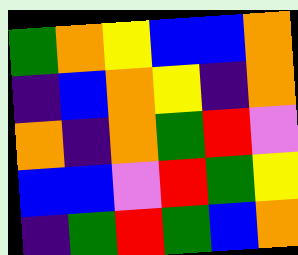[["green", "orange", "yellow", "blue", "blue", "orange"], ["indigo", "blue", "orange", "yellow", "indigo", "orange"], ["orange", "indigo", "orange", "green", "red", "violet"], ["blue", "blue", "violet", "red", "green", "yellow"], ["indigo", "green", "red", "green", "blue", "orange"]]